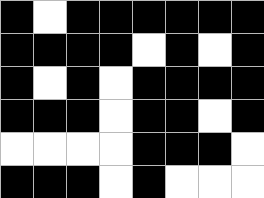[["black", "white", "black", "black", "black", "black", "black", "black"], ["black", "black", "black", "black", "white", "black", "white", "black"], ["black", "white", "black", "white", "black", "black", "black", "black"], ["black", "black", "black", "white", "black", "black", "white", "black"], ["white", "white", "white", "white", "black", "black", "black", "white"], ["black", "black", "black", "white", "black", "white", "white", "white"]]